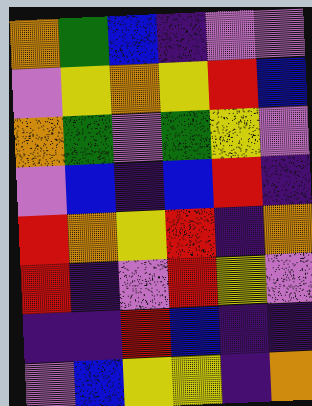[["orange", "green", "blue", "indigo", "violet", "violet"], ["violet", "yellow", "orange", "yellow", "red", "blue"], ["orange", "green", "violet", "green", "yellow", "violet"], ["violet", "blue", "indigo", "blue", "red", "indigo"], ["red", "orange", "yellow", "red", "indigo", "orange"], ["red", "indigo", "violet", "red", "yellow", "violet"], ["indigo", "indigo", "red", "blue", "indigo", "indigo"], ["violet", "blue", "yellow", "yellow", "indigo", "orange"]]